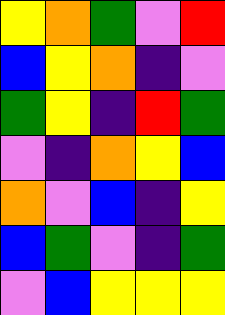[["yellow", "orange", "green", "violet", "red"], ["blue", "yellow", "orange", "indigo", "violet"], ["green", "yellow", "indigo", "red", "green"], ["violet", "indigo", "orange", "yellow", "blue"], ["orange", "violet", "blue", "indigo", "yellow"], ["blue", "green", "violet", "indigo", "green"], ["violet", "blue", "yellow", "yellow", "yellow"]]